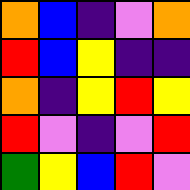[["orange", "blue", "indigo", "violet", "orange"], ["red", "blue", "yellow", "indigo", "indigo"], ["orange", "indigo", "yellow", "red", "yellow"], ["red", "violet", "indigo", "violet", "red"], ["green", "yellow", "blue", "red", "violet"]]